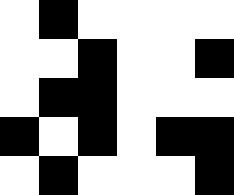[["white", "black", "white", "white", "white", "white"], ["white", "white", "black", "white", "white", "black"], ["white", "black", "black", "white", "white", "white"], ["black", "white", "black", "white", "black", "black"], ["white", "black", "white", "white", "white", "black"]]